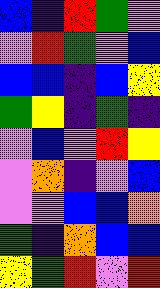[["blue", "indigo", "red", "green", "violet"], ["violet", "red", "green", "violet", "blue"], ["blue", "blue", "indigo", "blue", "yellow"], ["green", "yellow", "indigo", "green", "indigo"], ["violet", "blue", "violet", "red", "yellow"], ["violet", "orange", "indigo", "violet", "blue"], ["violet", "violet", "blue", "blue", "orange"], ["green", "indigo", "orange", "blue", "blue"], ["yellow", "green", "red", "violet", "red"]]